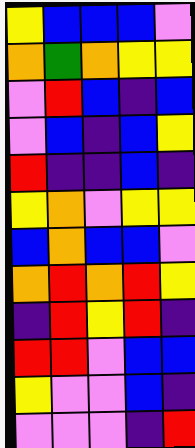[["yellow", "blue", "blue", "blue", "violet"], ["orange", "green", "orange", "yellow", "yellow"], ["violet", "red", "blue", "indigo", "blue"], ["violet", "blue", "indigo", "blue", "yellow"], ["red", "indigo", "indigo", "blue", "indigo"], ["yellow", "orange", "violet", "yellow", "yellow"], ["blue", "orange", "blue", "blue", "violet"], ["orange", "red", "orange", "red", "yellow"], ["indigo", "red", "yellow", "red", "indigo"], ["red", "red", "violet", "blue", "blue"], ["yellow", "violet", "violet", "blue", "indigo"], ["violet", "violet", "violet", "indigo", "red"]]